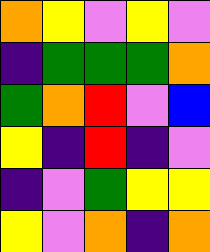[["orange", "yellow", "violet", "yellow", "violet"], ["indigo", "green", "green", "green", "orange"], ["green", "orange", "red", "violet", "blue"], ["yellow", "indigo", "red", "indigo", "violet"], ["indigo", "violet", "green", "yellow", "yellow"], ["yellow", "violet", "orange", "indigo", "orange"]]